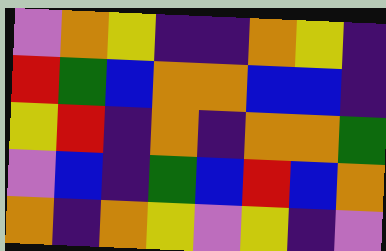[["violet", "orange", "yellow", "indigo", "indigo", "orange", "yellow", "indigo"], ["red", "green", "blue", "orange", "orange", "blue", "blue", "indigo"], ["yellow", "red", "indigo", "orange", "indigo", "orange", "orange", "green"], ["violet", "blue", "indigo", "green", "blue", "red", "blue", "orange"], ["orange", "indigo", "orange", "yellow", "violet", "yellow", "indigo", "violet"]]